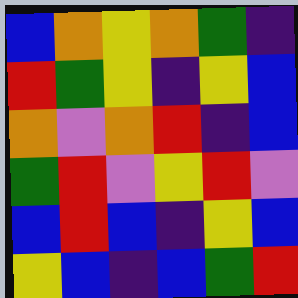[["blue", "orange", "yellow", "orange", "green", "indigo"], ["red", "green", "yellow", "indigo", "yellow", "blue"], ["orange", "violet", "orange", "red", "indigo", "blue"], ["green", "red", "violet", "yellow", "red", "violet"], ["blue", "red", "blue", "indigo", "yellow", "blue"], ["yellow", "blue", "indigo", "blue", "green", "red"]]